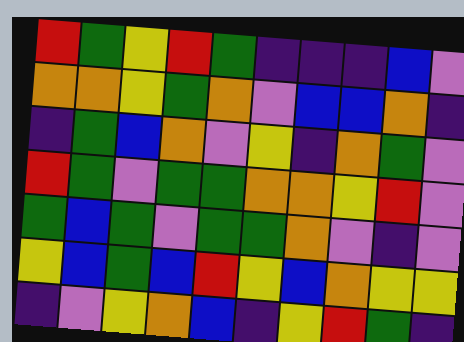[["red", "green", "yellow", "red", "green", "indigo", "indigo", "indigo", "blue", "violet"], ["orange", "orange", "yellow", "green", "orange", "violet", "blue", "blue", "orange", "indigo"], ["indigo", "green", "blue", "orange", "violet", "yellow", "indigo", "orange", "green", "violet"], ["red", "green", "violet", "green", "green", "orange", "orange", "yellow", "red", "violet"], ["green", "blue", "green", "violet", "green", "green", "orange", "violet", "indigo", "violet"], ["yellow", "blue", "green", "blue", "red", "yellow", "blue", "orange", "yellow", "yellow"], ["indigo", "violet", "yellow", "orange", "blue", "indigo", "yellow", "red", "green", "indigo"]]